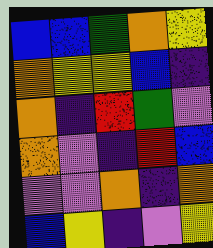[["blue", "blue", "green", "orange", "yellow"], ["orange", "yellow", "yellow", "blue", "indigo"], ["orange", "indigo", "red", "green", "violet"], ["orange", "violet", "indigo", "red", "blue"], ["violet", "violet", "orange", "indigo", "orange"], ["blue", "yellow", "indigo", "violet", "yellow"]]